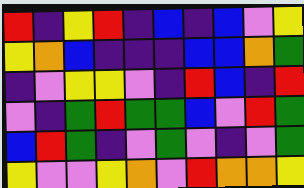[["red", "indigo", "yellow", "red", "indigo", "blue", "indigo", "blue", "violet", "yellow"], ["yellow", "orange", "blue", "indigo", "indigo", "indigo", "blue", "blue", "orange", "green"], ["indigo", "violet", "yellow", "yellow", "violet", "indigo", "red", "blue", "indigo", "red"], ["violet", "indigo", "green", "red", "green", "green", "blue", "violet", "red", "green"], ["blue", "red", "green", "indigo", "violet", "green", "violet", "indigo", "violet", "green"], ["yellow", "violet", "violet", "yellow", "orange", "violet", "red", "orange", "orange", "yellow"]]